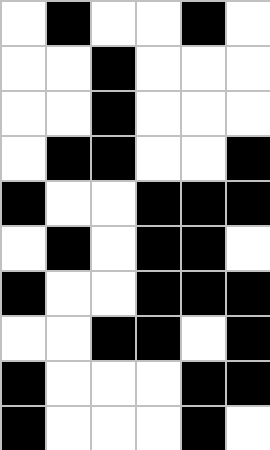[["white", "black", "white", "white", "black", "white"], ["white", "white", "black", "white", "white", "white"], ["white", "white", "black", "white", "white", "white"], ["white", "black", "black", "white", "white", "black"], ["black", "white", "white", "black", "black", "black"], ["white", "black", "white", "black", "black", "white"], ["black", "white", "white", "black", "black", "black"], ["white", "white", "black", "black", "white", "black"], ["black", "white", "white", "white", "black", "black"], ["black", "white", "white", "white", "black", "white"]]